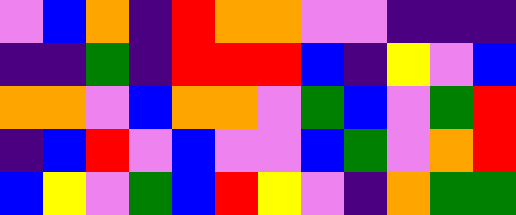[["violet", "blue", "orange", "indigo", "red", "orange", "orange", "violet", "violet", "indigo", "indigo", "indigo"], ["indigo", "indigo", "green", "indigo", "red", "red", "red", "blue", "indigo", "yellow", "violet", "blue"], ["orange", "orange", "violet", "blue", "orange", "orange", "violet", "green", "blue", "violet", "green", "red"], ["indigo", "blue", "red", "violet", "blue", "violet", "violet", "blue", "green", "violet", "orange", "red"], ["blue", "yellow", "violet", "green", "blue", "red", "yellow", "violet", "indigo", "orange", "green", "green"]]